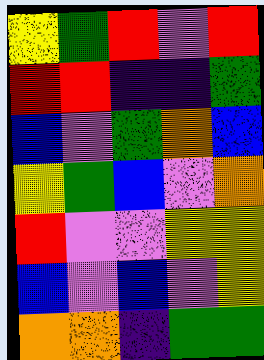[["yellow", "green", "red", "violet", "red"], ["red", "red", "indigo", "indigo", "green"], ["blue", "violet", "green", "orange", "blue"], ["yellow", "green", "blue", "violet", "orange"], ["red", "violet", "violet", "yellow", "yellow"], ["blue", "violet", "blue", "violet", "yellow"], ["orange", "orange", "indigo", "green", "green"]]